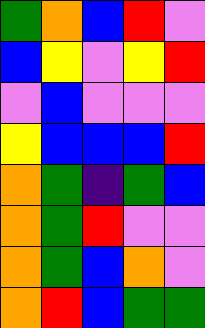[["green", "orange", "blue", "red", "violet"], ["blue", "yellow", "violet", "yellow", "red"], ["violet", "blue", "violet", "violet", "violet"], ["yellow", "blue", "blue", "blue", "red"], ["orange", "green", "indigo", "green", "blue"], ["orange", "green", "red", "violet", "violet"], ["orange", "green", "blue", "orange", "violet"], ["orange", "red", "blue", "green", "green"]]